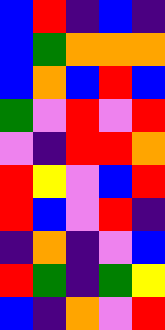[["blue", "red", "indigo", "blue", "indigo"], ["blue", "green", "orange", "orange", "orange"], ["blue", "orange", "blue", "red", "blue"], ["green", "violet", "red", "violet", "red"], ["violet", "indigo", "red", "red", "orange"], ["red", "yellow", "violet", "blue", "red"], ["red", "blue", "violet", "red", "indigo"], ["indigo", "orange", "indigo", "violet", "blue"], ["red", "green", "indigo", "green", "yellow"], ["blue", "indigo", "orange", "violet", "red"]]